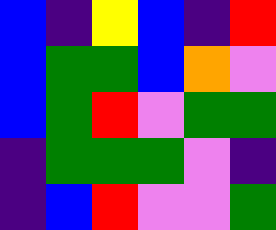[["blue", "indigo", "yellow", "blue", "indigo", "red"], ["blue", "green", "green", "blue", "orange", "violet"], ["blue", "green", "red", "violet", "green", "green"], ["indigo", "green", "green", "green", "violet", "indigo"], ["indigo", "blue", "red", "violet", "violet", "green"]]